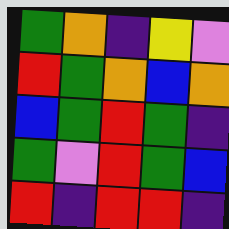[["green", "orange", "indigo", "yellow", "violet"], ["red", "green", "orange", "blue", "orange"], ["blue", "green", "red", "green", "indigo"], ["green", "violet", "red", "green", "blue"], ["red", "indigo", "red", "red", "indigo"]]